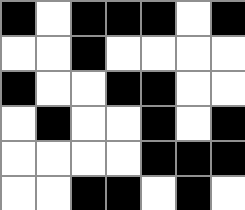[["black", "white", "black", "black", "black", "white", "black"], ["white", "white", "black", "white", "white", "white", "white"], ["black", "white", "white", "black", "black", "white", "white"], ["white", "black", "white", "white", "black", "white", "black"], ["white", "white", "white", "white", "black", "black", "black"], ["white", "white", "black", "black", "white", "black", "white"]]